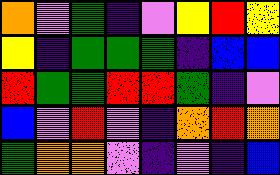[["orange", "violet", "green", "indigo", "violet", "yellow", "red", "yellow"], ["yellow", "indigo", "green", "green", "green", "indigo", "blue", "blue"], ["red", "green", "green", "red", "red", "green", "indigo", "violet"], ["blue", "violet", "red", "violet", "indigo", "orange", "red", "orange"], ["green", "orange", "orange", "violet", "indigo", "violet", "indigo", "blue"]]